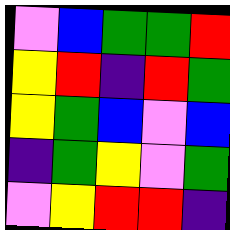[["violet", "blue", "green", "green", "red"], ["yellow", "red", "indigo", "red", "green"], ["yellow", "green", "blue", "violet", "blue"], ["indigo", "green", "yellow", "violet", "green"], ["violet", "yellow", "red", "red", "indigo"]]